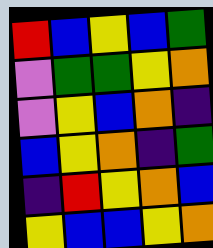[["red", "blue", "yellow", "blue", "green"], ["violet", "green", "green", "yellow", "orange"], ["violet", "yellow", "blue", "orange", "indigo"], ["blue", "yellow", "orange", "indigo", "green"], ["indigo", "red", "yellow", "orange", "blue"], ["yellow", "blue", "blue", "yellow", "orange"]]